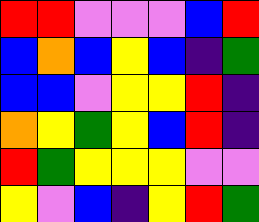[["red", "red", "violet", "violet", "violet", "blue", "red"], ["blue", "orange", "blue", "yellow", "blue", "indigo", "green"], ["blue", "blue", "violet", "yellow", "yellow", "red", "indigo"], ["orange", "yellow", "green", "yellow", "blue", "red", "indigo"], ["red", "green", "yellow", "yellow", "yellow", "violet", "violet"], ["yellow", "violet", "blue", "indigo", "yellow", "red", "green"]]